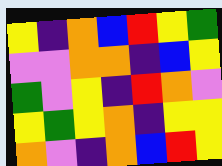[["yellow", "indigo", "orange", "blue", "red", "yellow", "green"], ["violet", "violet", "orange", "orange", "indigo", "blue", "yellow"], ["green", "violet", "yellow", "indigo", "red", "orange", "violet"], ["yellow", "green", "yellow", "orange", "indigo", "yellow", "yellow"], ["orange", "violet", "indigo", "orange", "blue", "red", "yellow"]]